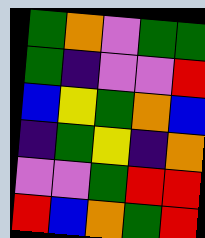[["green", "orange", "violet", "green", "green"], ["green", "indigo", "violet", "violet", "red"], ["blue", "yellow", "green", "orange", "blue"], ["indigo", "green", "yellow", "indigo", "orange"], ["violet", "violet", "green", "red", "red"], ["red", "blue", "orange", "green", "red"]]